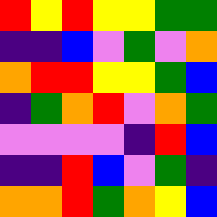[["red", "yellow", "red", "yellow", "yellow", "green", "green"], ["indigo", "indigo", "blue", "violet", "green", "violet", "orange"], ["orange", "red", "red", "yellow", "yellow", "green", "blue"], ["indigo", "green", "orange", "red", "violet", "orange", "green"], ["violet", "violet", "violet", "violet", "indigo", "red", "blue"], ["indigo", "indigo", "red", "blue", "violet", "green", "indigo"], ["orange", "orange", "red", "green", "orange", "yellow", "blue"]]